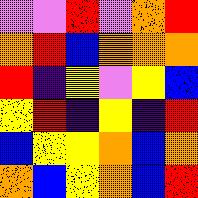[["violet", "violet", "red", "violet", "orange", "red"], ["orange", "red", "blue", "orange", "orange", "orange"], ["red", "indigo", "yellow", "violet", "yellow", "blue"], ["yellow", "red", "indigo", "yellow", "indigo", "red"], ["blue", "yellow", "yellow", "orange", "blue", "orange"], ["orange", "blue", "yellow", "orange", "blue", "red"]]